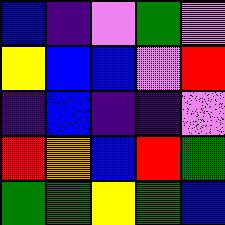[["blue", "indigo", "violet", "green", "violet"], ["yellow", "blue", "blue", "violet", "red"], ["indigo", "blue", "indigo", "indigo", "violet"], ["red", "orange", "blue", "red", "green"], ["green", "green", "yellow", "green", "blue"]]